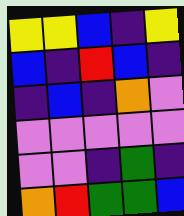[["yellow", "yellow", "blue", "indigo", "yellow"], ["blue", "indigo", "red", "blue", "indigo"], ["indigo", "blue", "indigo", "orange", "violet"], ["violet", "violet", "violet", "violet", "violet"], ["violet", "violet", "indigo", "green", "indigo"], ["orange", "red", "green", "green", "blue"]]